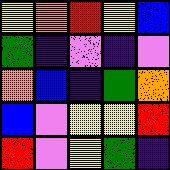[["yellow", "orange", "red", "yellow", "blue"], ["green", "indigo", "violet", "indigo", "violet"], ["orange", "blue", "indigo", "green", "orange"], ["blue", "violet", "yellow", "yellow", "red"], ["red", "violet", "yellow", "green", "indigo"]]